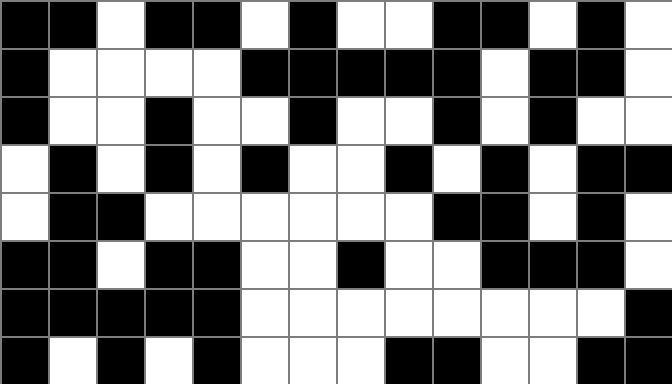[["black", "black", "white", "black", "black", "white", "black", "white", "white", "black", "black", "white", "black", "white"], ["black", "white", "white", "white", "white", "black", "black", "black", "black", "black", "white", "black", "black", "white"], ["black", "white", "white", "black", "white", "white", "black", "white", "white", "black", "white", "black", "white", "white"], ["white", "black", "white", "black", "white", "black", "white", "white", "black", "white", "black", "white", "black", "black"], ["white", "black", "black", "white", "white", "white", "white", "white", "white", "black", "black", "white", "black", "white"], ["black", "black", "white", "black", "black", "white", "white", "black", "white", "white", "black", "black", "black", "white"], ["black", "black", "black", "black", "black", "white", "white", "white", "white", "white", "white", "white", "white", "black"], ["black", "white", "black", "white", "black", "white", "white", "white", "black", "black", "white", "white", "black", "black"]]